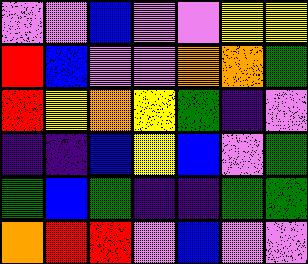[["violet", "violet", "blue", "violet", "violet", "yellow", "yellow"], ["red", "blue", "violet", "violet", "orange", "orange", "green"], ["red", "yellow", "orange", "yellow", "green", "indigo", "violet"], ["indigo", "indigo", "blue", "yellow", "blue", "violet", "green"], ["green", "blue", "green", "indigo", "indigo", "green", "green"], ["orange", "red", "red", "violet", "blue", "violet", "violet"]]